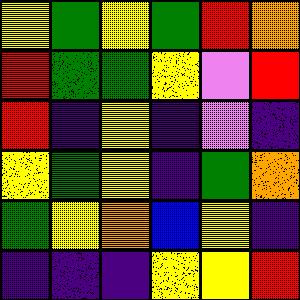[["yellow", "green", "yellow", "green", "red", "orange"], ["red", "green", "green", "yellow", "violet", "red"], ["red", "indigo", "yellow", "indigo", "violet", "indigo"], ["yellow", "green", "yellow", "indigo", "green", "orange"], ["green", "yellow", "orange", "blue", "yellow", "indigo"], ["indigo", "indigo", "indigo", "yellow", "yellow", "red"]]